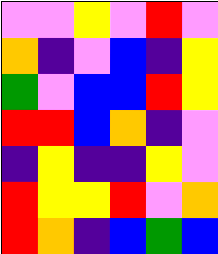[["violet", "violet", "yellow", "violet", "red", "violet"], ["orange", "indigo", "violet", "blue", "indigo", "yellow"], ["green", "violet", "blue", "blue", "red", "yellow"], ["red", "red", "blue", "orange", "indigo", "violet"], ["indigo", "yellow", "indigo", "indigo", "yellow", "violet"], ["red", "yellow", "yellow", "red", "violet", "orange"], ["red", "orange", "indigo", "blue", "green", "blue"]]